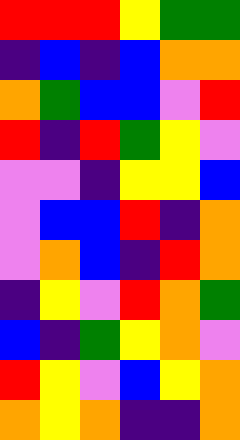[["red", "red", "red", "yellow", "green", "green"], ["indigo", "blue", "indigo", "blue", "orange", "orange"], ["orange", "green", "blue", "blue", "violet", "red"], ["red", "indigo", "red", "green", "yellow", "violet"], ["violet", "violet", "indigo", "yellow", "yellow", "blue"], ["violet", "blue", "blue", "red", "indigo", "orange"], ["violet", "orange", "blue", "indigo", "red", "orange"], ["indigo", "yellow", "violet", "red", "orange", "green"], ["blue", "indigo", "green", "yellow", "orange", "violet"], ["red", "yellow", "violet", "blue", "yellow", "orange"], ["orange", "yellow", "orange", "indigo", "indigo", "orange"]]